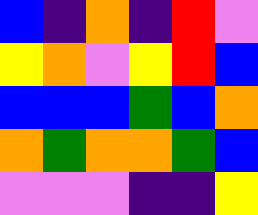[["blue", "indigo", "orange", "indigo", "red", "violet"], ["yellow", "orange", "violet", "yellow", "red", "blue"], ["blue", "blue", "blue", "green", "blue", "orange"], ["orange", "green", "orange", "orange", "green", "blue"], ["violet", "violet", "violet", "indigo", "indigo", "yellow"]]